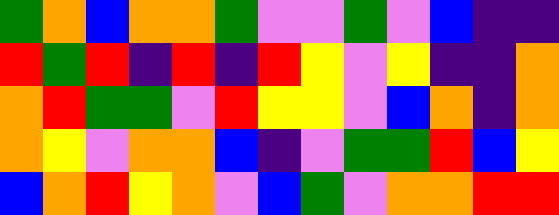[["green", "orange", "blue", "orange", "orange", "green", "violet", "violet", "green", "violet", "blue", "indigo", "indigo"], ["red", "green", "red", "indigo", "red", "indigo", "red", "yellow", "violet", "yellow", "indigo", "indigo", "orange"], ["orange", "red", "green", "green", "violet", "red", "yellow", "yellow", "violet", "blue", "orange", "indigo", "orange"], ["orange", "yellow", "violet", "orange", "orange", "blue", "indigo", "violet", "green", "green", "red", "blue", "yellow"], ["blue", "orange", "red", "yellow", "orange", "violet", "blue", "green", "violet", "orange", "orange", "red", "red"]]